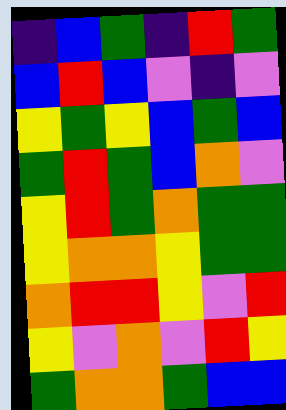[["indigo", "blue", "green", "indigo", "red", "green"], ["blue", "red", "blue", "violet", "indigo", "violet"], ["yellow", "green", "yellow", "blue", "green", "blue"], ["green", "red", "green", "blue", "orange", "violet"], ["yellow", "red", "green", "orange", "green", "green"], ["yellow", "orange", "orange", "yellow", "green", "green"], ["orange", "red", "red", "yellow", "violet", "red"], ["yellow", "violet", "orange", "violet", "red", "yellow"], ["green", "orange", "orange", "green", "blue", "blue"]]